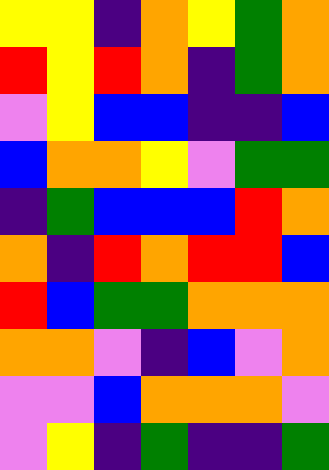[["yellow", "yellow", "indigo", "orange", "yellow", "green", "orange"], ["red", "yellow", "red", "orange", "indigo", "green", "orange"], ["violet", "yellow", "blue", "blue", "indigo", "indigo", "blue"], ["blue", "orange", "orange", "yellow", "violet", "green", "green"], ["indigo", "green", "blue", "blue", "blue", "red", "orange"], ["orange", "indigo", "red", "orange", "red", "red", "blue"], ["red", "blue", "green", "green", "orange", "orange", "orange"], ["orange", "orange", "violet", "indigo", "blue", "violet", "orange"], ["violet", "violet", "blue", "orange", "orange", "orange", "violet"], ["violet", "yellow", "indigo", "green", "indigo", "indigo", "green"]]